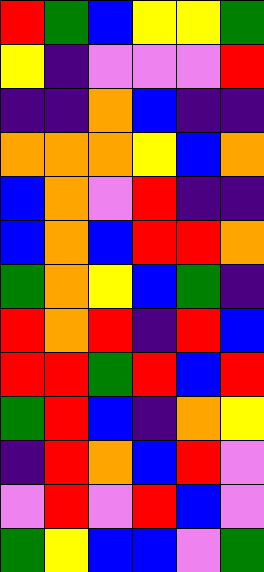[["red", "green", "blue", "yellow", "yellow", "green"], ["yellow", "indigo", "violet", "violet", "violet", "red"], ["indigo", "indigo", "orange", "blue", "indigo", "indigo"], ["orange", "orange", "orange", "yellow", "blue", "orange"], ["blue", "orange", "violet", "red", "indigo", "indigo"], ["blue", "orange", "blue", "red", "red", "orange"], ["green", "orange", "yellow", "blue", "green", "indigo"], ["red", "orange", "red", "indigo", "red", "blue"], ["red", "red", "green", "red", "blue", "red"], ["green", "red", "blue", "indigo", "orange", "yellow"], ["indigo", "red", "orange", "blue", "red", "violet"], ["violet", "red", "violet", "red", "blue", "violet"], ["green", "yellow", "blue", "blue", "violet", "green"]]